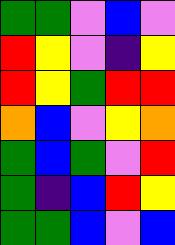[["green", "green", "violet", "blue", "violet"], ["red", "yellow", "violet", "indigo", "yellow"], ["red", "yellow", "green", "red", "red"], ["orange", "blue", "violet", "yellow", "orange"], ["green", "blue", "green", "violet", "red"], ["green", "indigo", "blue", "red", "yellow"], ["green", "green", "blue", "violet", "blue"]]